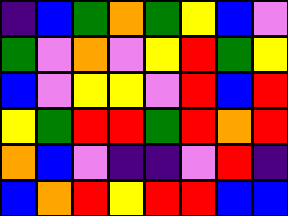[["indigo", "blue", "green", "orange", "green", "yellow", "blue", "violet"], ["green", "violet", "orange", "violet", "yellow", "red", "green", "yellow"], ["blue", "violet", "yellow", "yellow", "violet", "red", "blue", "red"], ["yellow", "green", "red", "red", "green", "red", "orange", "red"], ["orange", "blue", "violet", "indigo", "indigo", "violet", "red", "indigo"], ["blue", "orange", "red", "yellow", "red", "red", "blue", "blue"]]